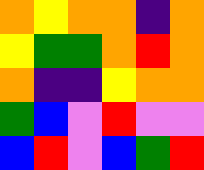[["orange", "yellow", "orange", "orange", "indigo", "orange"], ["yellow", "green", "green", "orange", "red", "orange"], ["orange", "indigo", "indigo", "yellow", "orange", "orange"], ["green", "blue", "violet", "red", "violet", "violet"], ["blue", "red", "violet", "blue", "green", "red"]]